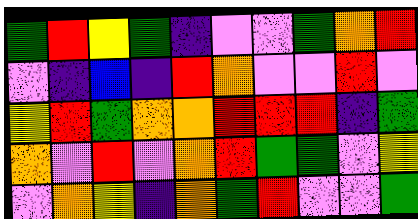[["green", "red", "yellow", "green", "indigo", "violet", "violet", "green", "orange", "red"], ["violet", "indigo", "blue", "indigo", "red", "orange", "violet", "violet", "red", "violet"], ["yellow", "red", "green", "orange", "orange", "red", "red", "red", "indigo", "green"], ["orange", "violet", "red", "violet", "orange", "red", "green", "green", "violet", "yellow"], ["violet", "orange", "yellow", "indigo", "orange", "green", "red", "violet", "violet", "green"]]